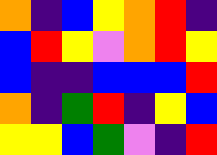[["orange", "indigo", "blue", "yellow", "orange", "red", "indigo"], ["blue", "red", "yellow", "violet", "orange", "red", "yellow"], ["blue", "indigo", "indigo", "blue", "blue", "blue", "red"], ["orange", "indigo", "green", "red", "indigo", "yellow", "blue"], ["yellow", "yellow", "blue", "green", "violet", "indigo", "red"]]